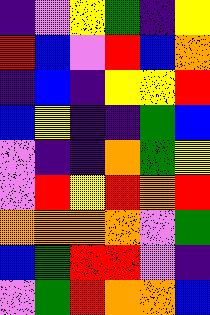[["indigo", "violet", "yellow", "green", "indigo", "yellow"], ["red", "blue", "violet", "red", "blue", "orange"], ["indigo", "blue", "indigo", "yellow", "yellow", "red"], ["blue", "yellow", "indigo", "indigo", "green", "blue"], ["violet", "indigo", "indigo", "orange", "green", "yellow"], ["violet", "red", "yellow", "red", "orange", "red"], ["orange", "orange", "orange", "orange", "violet", "green"], ["blue", "green", "red", "red", "violet", "indigo"], ["violet", "green", "red", "orange", "orange", "blue"]]